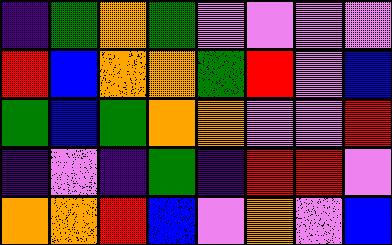[["indigo", "green", "orange", "green", "violet", "violet", "violet", "violet"], ["red", "blue", "orange", "orange", "green", "red", "violet", "blue"], ["green", "blue", "green", "orange", "orange", "violet", "violet", "red"], ["indigo", "violet", "indigo", "green", "indigo", "red", "red", "violet"], ["orange", "orange", "red", "blue", "violet", "orange", "violet", "blue"]]